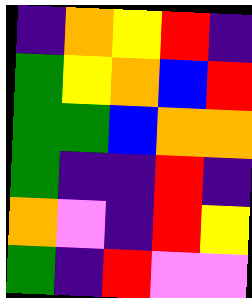[["indigo", "orange", "yellow", "red", "indigo"], ["green", "yellow", "orange", "blue", "red"], ["green", "green", "blue", "orange", "orange"], ["green", "indigo", "indigo", "red", "indigo"], ["orange", "violet", "indigo", "red", "yellow"], ["green", "indigo", "red", "violet", "violet"]]